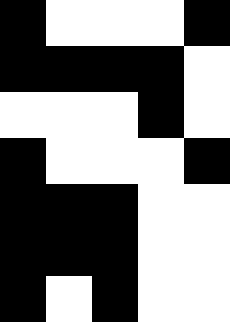[["black", "white", "white", "white", "black"], ["black", "black", "black", "black", "white"], ["white", "white", "white", "black", "white"], ["black", "white", "white", "white", "black"], ["black", "black", "black", "white", "white"], ["black", "black", "black", "white", "white"], ["black", "white", "black", "white", "white"]]